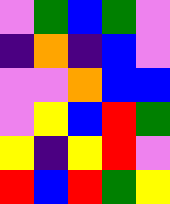[["violet", "green", "blue", "green", "violet"], ["indigo", "orange", "indigo", "blue", "violet"], ["violet", "violet", "orange", "blue", "blue"], ["violet", "yellow", "blue", "red", "green"], ["yellow", "indigo", "yellow", "red", "violet"], ["red", "blue", "red", "green", "yellow"]]